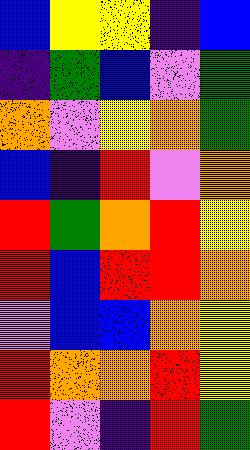[["blue", "yellow", "yellow", "indigo", "blue"], ["indigo", "green", "blue", "violet", "green"], ["orange", "violet", "yellow", "orange", "green"], ["blue", "indigo", "red", "violet", "orange"], ["red", "green", "orange", "red", "yellow"], ["red", "blue", "red", "red", "orange"], ["violet", "blue", "blue", "orange", "yellow"], ["red", "orange", "orange", "red", "yellow"], ["red", "violet", "indigo", "red", "green"]]